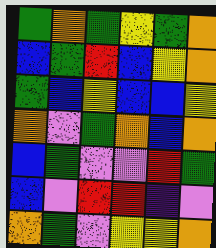[["green", "orange", "green", "yellow", "green", "orange"], ["blue", "green", "red", "blue", "yellow", "orange"], ["green", "blue", "yellow", "blue", "blue", "yellow"], ["orange", "violet", "green", "orange", "blue", "orange"], ["blue", "green", "violet", "violet", "red", "green"], ["blue", "violet", "red", "red", "indigo", "violet"], ["orange", "green", "violet", "yellow", "yellow", "orange"]]